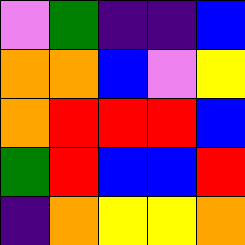[["violet", "green", "indigo", "indigo", "blue"], ["orange", "orange", "blue", "violet", "yellow"], ["orange", "red", "red", "red", "blue"], ["green", "red", "blue", "blue", "red"], ["indigo", "orange", "yellow", "yellow", "orange"]]